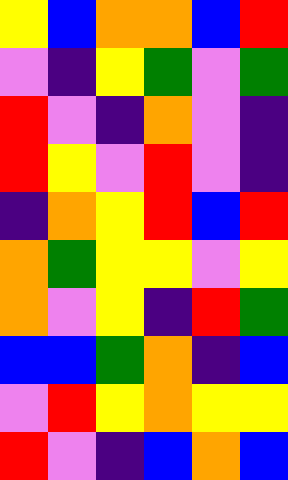[["yellow", "blue", "orange", "orange", "blue", "red"], ["violet", "indigo", "yellow", "green", "violet", "green"], ["red", "violet", "indigo", "orange", "violet", "indigo"], ["red", "yellow", "violet", "red", "violet", "indigo"], ["indigo", "orange", "yellow", "red", "blue", "red"], ["orange", "green", "yellow", "yellow", "violet", "yellow"], ["orange", "violet", "yellow", "indigo", "red", "green"], ["blue", "blue", "green", "orange", "indigo", "blue"], ["violet", "red", "yellow", "orange", "yellow", "yellow"], ["red", "violet", "indigo", "blue", "orange", "blue"]]